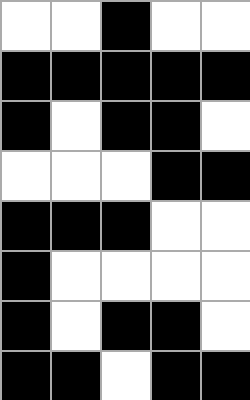[["white", "white", "black", "white", "white"], ["black", "black", "black", "black", "black"], ["black", "white", "black", "black", "white"], ["white", "white", "white", "black", "black"], ["black", "black", "black", "white", "white"], ["black", "white", "white", "white", "white"], ["black", "white", "black", "black", "white"], ["black", "black", "white", "black", "black"]]